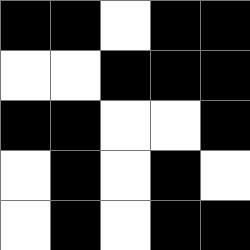[["black", "black", "white", "black", "black"], ["white", "white", "black", "black", "black"], ["black", "black", "white", "white", "black"], ["white", "black", "white", "black", "white"], ["white", "black", "white", "black", "black"]]